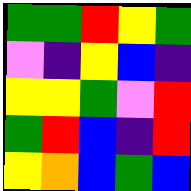[["green", "green", "red", "yellow", "green"], ["violet", "indigo", "yellow", "blue", "indigo"], ["yellow", "yellow", "green", "violet", "red"], ["green", "red", "blue", "indigo", "red"], ["yellow", "orange", "blue", "green", "blue"]]